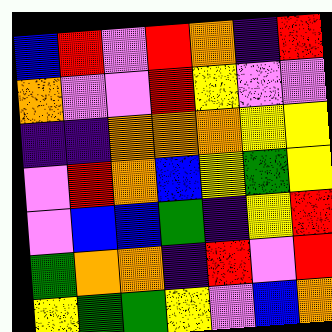[["blue", "red", "violet", "red", "orange", "indigo", "red"], ["orange", "violet", "violet", "red", "yellow", "violet", "violet"], ["indigo", "indigo", "orange", "orange", "orange", "yellow", "yellow"], ["violet", "red", "orange", "blue", "yellow", "green", "yellow"], ["violet", "blue", "blue", "green", "indigo", "yellow", "red"], ["green", "orange", "orange", "indigo", "red", "violet", "red"], ["yellow", "green", "green", "yellow", "violet", "blue", "orange"]]